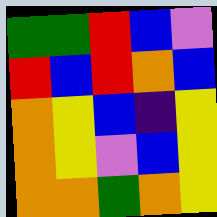[["green", "green", "red", "blue", "violet"], ["red", "blue", "red", "orange", "blue"], ["orange", "yellow", "blue", "indigo", "yellow"], ["orange", "yellow", "violet", "blue", "yellow"], ["orange", "orange", "green", "orange", "yellow"]]